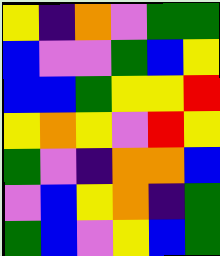[["yellow", "indigo", "orange", "violet", "green", "green"], ["blue", "violet", "violet", "green", "blue", "yellow"], ["blue", "blue", "green", "yellow", "yellow", "red"], ["yellow", "orange", "yellow", "violet", "red", "yellow"], ["green", "violet", "indigo", "orange", "orange", "blue"], ["violet", "blue", "yellow", "orange", "indigo", "green"], ["green", "blue", "violet", "yellow", "blue", "green"]]